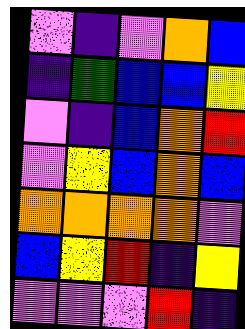[["violet", "indigo", "violet", "orange", "blue"], ["indigo", "green", "blue", "blue", "yellow"], ["violet", "indigo", "blue", "orange", "red"], ["violet", "yellow", "blue", "orange", "blue"], ["orange", "orange", "orange", "orange", "violet"], ["blue", "yellow", "red", "indigo", "yellow"], ["violet", "violet", "violet", "red", "indigo"]]